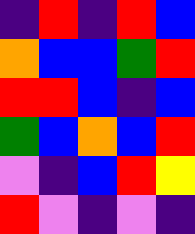[["indigo", "red", "indigo", "red", "blue"], ["orange", "blue", "blue", "green", "red"], ["red", "red", "blue", "indigo", "blue"], ["green", "blue", "orange", "blue", "red"], ["violet", "indigo", "blue", "red", "yellow"], ["red", "violet", "indigo", "violet", "indigo"]]